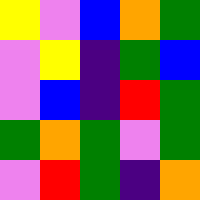[["yellow", "violet", "blue", "orange", "green"], ["violet", "yellow", "indigo", "green", "blue"], ["violet", "blue", "indigo", "red", "green"], ["green", "orange", "green", "violet", "green"], ["violet", "red", "green", "indigo", "orange"]]